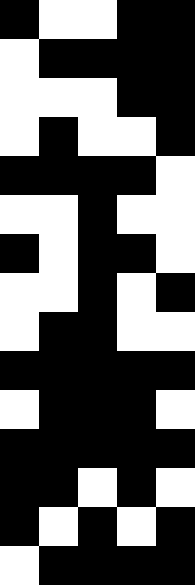[["black", "white", "white", "black", "black"], ["white", "black", "black", "black", "black"], ["white", "white", "white", "black", "black"], ["white", "black", "white", "white", "black"], ["black", "black", "black", "black", "white"], ["white", "white", "black", "white", "white"], ["black", "white", "black", "black", "white"], ["white", "white", "black", "white", "black"], ["white", "black", "black", "white", "white"], ["black", "black", "black", "black", "black"], ["white", "black", "black", "black", "white"], ["black", "black", "black", "black", "black"], ["black", "black", "white", "black", "white"], ["black", "white", "black", "white", "black"], ["white", "black", "black", "black", "black"]]